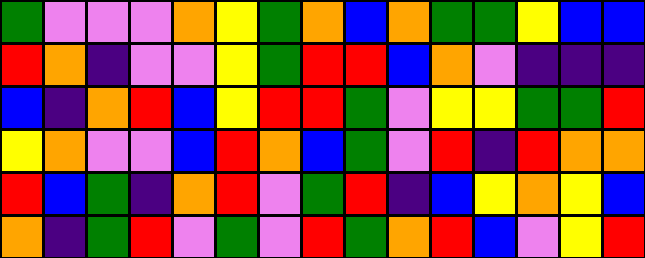[["green", "violet", "violet", "violet", "orange", "yellow", "green", "orange", "blue", "orange", "green", "green", "yellow", "blue", "blue"], ["red", "orange", "indigo", "violet", "violet", "yellow", "green", "red", "red", "blue", "orange", "violet", "indigo", "indigo", "indigo"], ["blue", "indigo", "orange", "red", "blue", "yellow", "red", "red", "green", "violet", "yellow", "yellow", "green", "green", "red"], ["yellow", "orange", "violet", "violet", "blue", "red", "orange", "blue", "green", "violet", "red", "indigo", "red", "orange", "orange"], ["red", "blue", "green", "indigo", "orange", "red", "violet", "green", "red", "indigo", "blue", "yellow", "orange", "yellow", "blue"], ["orange", "indigo", "green", "red", "violet", "green", "violet", "red", "green", "orange", "red", "blue", "violet", "yellow", "red"]]